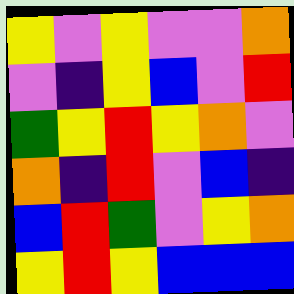[["yellow", "violet", "yellow", "violet", "violet", "orange"], ["violet", "indigo", "yellow", "blue", "violet", "red"], ["green", "yellow", "red", "yellow", "orange", "violet"], ["orange", "indigo", "red", "violet", "blue", "indigo"], ["blue", "red", "green", "violet", "yellow", "orange"], ["yellow", "red", "yellow", "blue", "blue", "blue"]]